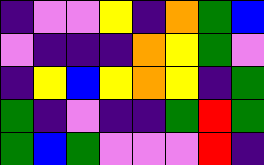[["indigo", "violet", "violet", "yellow", "indigo", "orange", "green", "blue"], ["violet", "indigo", "indigo", "indigo", "orange", "yellow", "green", "violet"], ["indigo", "yellow", "blue", "yellow", "orange", "yellow", "indigo", "green"], ["green", "indigo", "violet", "indigo", "indigo", "green", "red", "green"], ["green", "blue", "green", "violet", "violet", "violet", "red", "indigo"]]